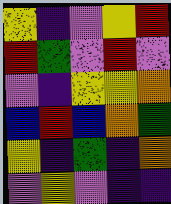[["yellow", "indigo", "violet", "yellow", "red"], ["red", "green", "violet", "red", "violet"], ["violet", "indigo", "yellow", "yellow", "orange"], ["blue", "red", "blue", "orange", "green"], ["yellow", "indigo", "green", "indigo", "orange"], ["violet", "yellow", "violet", "indigo", "indigo"]]